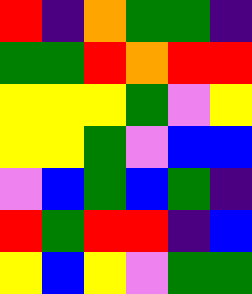[["red", "indigo", "orange", "green", "green", "indigo"], ["green", "green", "red", "orange", "red", "red"], ["yellow", "yellow", "yellow", "green", "violet", "yellow"], ["yellow", "yellow", "green", "violet", "blue", "blue"], ["violet", "blue", "green", "blue", "green", "indigo"], ["red", "green", "red", "red", "indigo", "blue"], ["yellow", "blue", "yellow", "violet", "green", "green"]]